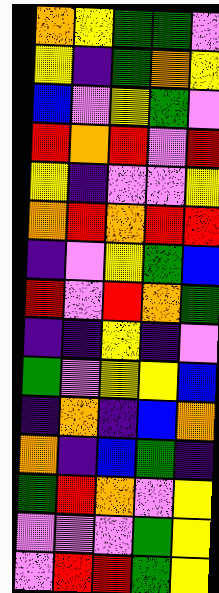[["orange", "yellow", "green", "green", "violet"], ["yellow", "indigo", "green", "orange", "yellow"], ["blue", "violet", "yellow", "green", "violet"], ["red", "orange", "red", "violet", "red"], ["yellow", "indigo", "violet", "violet", "yellow"], ["orange", "red", "orange", "red", "red"], ["indigo", "violet", "yellow", "green", "blue"], ["red", "violet", "red", "orange", "green"], ["indigo", "indigo", "yellow", "indigo", "violet"], ["green", "violet", "yellow", "yellow", "blue"], ["indigo", "orange", "indigo", "blue", "orange"], ["orange", "indigo", "blue", "green", "indigo"], ["green", "red", "orange", "violet", "yellow"], ["violet", "violet", "violet", "green", "yellow"], ["violet", "red", "red", "green", "yellow"]]